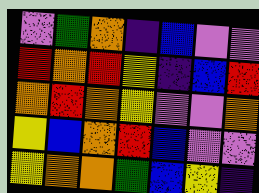[["violet", "green", "orange", "indigo", "blue", "violet", "violet"], ["red", "orange", "red", "yellow", "indigo", "blue", "red"], ["orange", "red", "orange", "yellow", "violet", "violet", "orange"], ["yellow", "blue", "orange", "red", "blue", "violet", "violet"], ["yellow", "orange", "orange", "green", "blue", "yellow", "indigo"]]